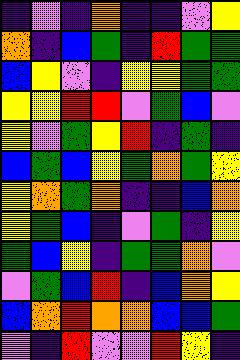[["indigo", "violet", "indigo", "orange", "indigo", "indigo", "violet", "yellow"], ["orange", "indigo", "blue", "green", "indigo", "red", "green", "green"], ["blue", "yellow", "violet", "indigo", "yellow", "yellow", "green", "green"], ["yellow", "yellow", "red", "red", "violet", "green", "blue", "violet"], ["yellow", "violet", "green", "yellow", "red", "indigo", "green", "indigo"], ["blue", "green", "blue", "yellow", "green", "orange", "green", "yellow"], ["yellow", "orange", "green", "orange", "indigo", "indigo", "blue", "orange"], ["yellow", "green", "blue", "indigo", "violet", "green", "indigo", "yellow"], ["green", "blue", "yellow", "indigo", "green", "green", "orange", "violet"], ["violet", "green", "blue", "red", "indigo", "blue", "orange", "yellow"], ["blue", "orange", "red", "orange", "orange", "blue", "blue", "green"], ["violet", "indigo", "red", "violet", "violet", "red", "yellow", "indigo"]]